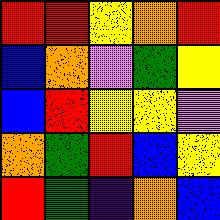[["red", "red", "yellow", "orange", "red"], ["blue", "orange", "violet", "green", "yellow"], ["blue", "red", "yellow", "yellow", "violet"], ["orange", "green", "red", "blue", "yellow"], ["red", "green", "indigo", "orange", "blue"]]